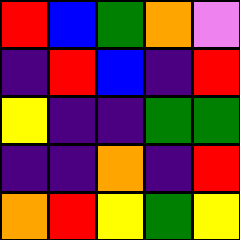[["red", "blue", "green", "orange", "violet"], ["indigo", "red", "blue", "indigo", "red"], ["yellow", "indigo", "indigo", "green", "green"], ["indigo", "indigo", "orange", "indigo", "red"], ["orange", "red", "yellow", "green", "yellow"]]